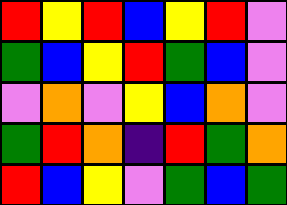[["red", "yellow", "red", "blue", "yellow", "red", "violet"], ["green", "blue", "yellow", "red", "green", "blue", "violet"], ["violet", "orange", "violet", "yellow", "blue", "orange", "violet"], ["green", "red", "orange", "indigo", "red", "green", "orange"], ["red", "blue", "yellow", "violet", "green", "blue", "green"]]